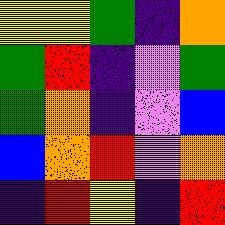[["yellow", "yellow", "green", "indigo", "orange"], ["green", "red", "indigo", "violet", "green"], ["green", "orange", "indigo", "violet", "blue"], ["blue", "orange", "red", "violet", "orange"], ["indigo", "red", "yellow", "indigo", "red"]]